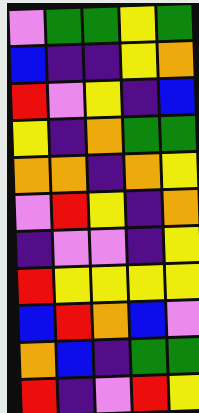[["violet", "green", "green", "yellow", "green"], ["blue", "indigo", "indigo", "yellow", "orange"], ["red", "violet", "yellow", "indigo", "blue"], ["yellow", "indigo", "orange", "green", "green"], ["orange", "orange", "indigo", "orange", "yellow"], ["violet", "red", "yellow", "indigo", "orange"], ["indigo", "violet", "violet", "indigo", "yellow"], ["red", "yellow", "yellow", "yellow", "yellow"], ["blue", "red", "orange", "blue", "violet"], ["orange", "blue", "indigo", "green", "green"], ["red", "indigo", "violet", "red", "yellow"]]